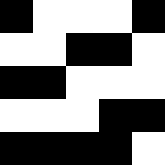[["black", "white", "white", "white", "black"], ["white", "white", "black", "black", "white"], ["black", "black", "white", "white", "white"], ["white", "white", "white", "black", "black"], ["black", "black", "black", "black", "white"]]